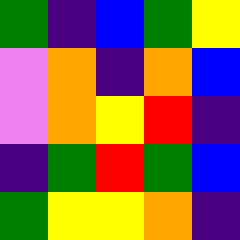[["green", "indigo", "blue", "green", "yellow"], ["violet", "orange", "indigo", "orange", "blue"], ["violet", "orange", "yellow", "red", "indigo"], ["indigo", "green", "red", "green", "blue"], ["green", "yellow", "yellow", "orange", "indigo"]]